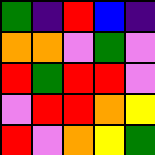[["green", "indigo", "red", "blue", "indigo"], ["orange", "orange", "violet", "green", "violet"], ["red", "green", "red", "red", "violet"], ["violet", "red", "red", "orange", "yellow"], ["red", "violet", "orange", "yellow", "green"]]